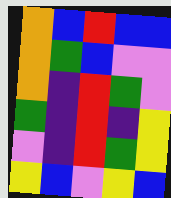[["orange", "blue", "red", "blue", "blue"], ["orange", "green", "blue", "violet", "violet"], ["orange", "indigo", "red", "green", "violet"], ["green", "indigo", "red", "indigo", "yellow"], ["violet", "indigo", "red", "green", "yellow"], ["yellow", "blue", "violet", "yellow", "blue"]]